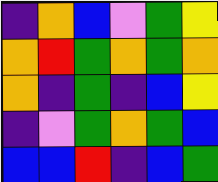[["indigo", "orange", "blue", "violet", "green", "yellow"], ["orange", "red", "green", "orange", "green", "orange"], ["orange", "indigo", "green", "indigo", "blue", "yellow"], ["indigo", "violet", "green", "orange", "green", "blue"], ["blue", "blue", "red", "indigo", "blue", "green"]]